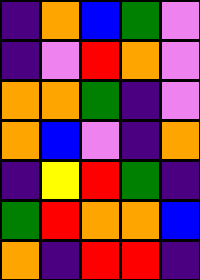[["indigo", "orange", "blue", "green", "violet"], ["indigo", "violet", "red", "orange", "violet"], ["orange", "orange", "green", "indigo", "violet"], ["orange", "blue", "violet", "indigo", "orange"], ["indigo", "yellow", "red", "green", "indigo"], ["green", "red", "orange", "orange", "blue"], ["orange", "indigo", "red", "red", "indigo"]]